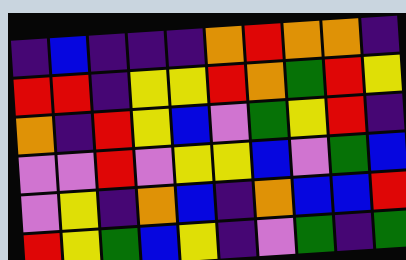[["indigo", "blue", "indigo", "indigo", "indigo", "orange", "red", "orange", "orange", "indigo"], ["red", "red", "indigo", "yellow", "yellow", "red", "orange", "green", "red", "yellow"], ["orange", "indigo", "red", "yellow", "blue", "violet", "green", "yellow", "red", "indigo"], ["violet", "violet", "red", "violet", "yellow", "yellow", "blue", "violet", "green", "blue"], ["violet", "yellow", "indigo", "orange", "blue", "indigo", "orange", "blue", "blue", "red"], ["red", "yellow", "green", "blue", "yellow", "indigo", "violet", "green", "indigo", "green"]]